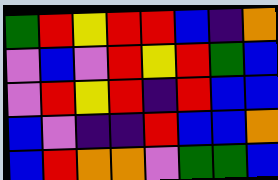[["green", "red", "yellow", "red", "red", "blue", "indigo", "orange"], ["violet", "blue", "violet", "red", "yellow", "red", "green", "blue"], ["violet", "red", "yellow", "red", "indigo", "red", "blue", "blue"], ["blue", "violet", "indigo", "indigo", "red", "blue", "blue", "orange"], ["blue", "red", "orange", "orange", "violet", "green", "green", "blue"]]